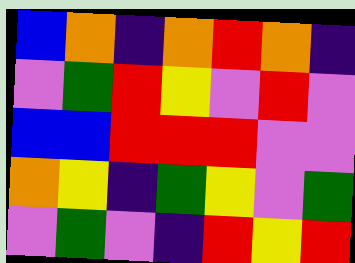[["blue", "orange", "indigo", "orange", "red", "orange", "indigo"], ["violet", "green", "red", "yellow", "violet", "red", "violet"], ["blue", "blue", "red", "red", "red", "violet", "violet"], ["orange", "yellow", "indigo", "green", "yellow", "violet", "green"], ["violet", "green", "violet", "indigo", "red", "yellow", "red"]]